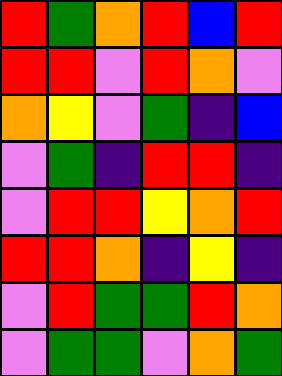[["red", "green", "orange", "red", "blue", "red"], ["red", "red", "violet", "red", "orange", "violet"], ["orange", "yellow", "violet", "green", "indigo", "blue"], ["violet", "green", "indigo", "red", "red", "indigo"], ["violet", "red", "red", "yellow", "orange", "red"], ["red", "red", "orange", "indigo", "yellow", "indigo"], ["violet", "red", "green", "green", "red", "orange"], ["violet", "green", "green", "violet", "orange", "green"]]